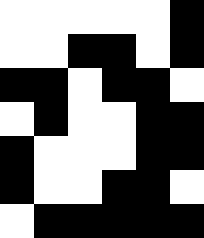[["white", "white", "white", "white", "white", "black"], ["white", "white", "black", "black", "white", "black"], ["black", "black", "white", "black", "black", "white"], ["white", "black", "white", "white", "black", "black"], ["black", "white", "white", "white", "black", "black"], ["black", "white", "white", "black", "black", "white"], ["white", "black", "black", "black", "black", "black"]]